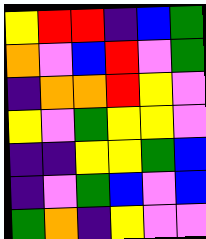[["yellow", "red", "red", "indigo", "blue", "green"], ["orange", "violet", "blue", "red", "violet", "green"], ["indigo", "orange", "orange", "red", "yellow", "violet"], ["yellow", "violet", "green", "yellow", "yellow", "violet"], ["indigo", "indigo", "yellow", "yellow", "green", "blue"], ["indigo", "violet", "green", "blue", "violet", "blue"], ["green", "orange", "indigo", "yellow", "violet", "violet"]]